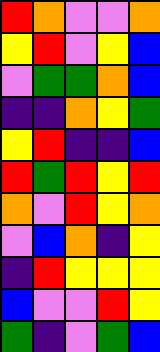[["red", "orange", "violet", "violet", "orange"], ["yellow", "red", "violet", "yellow", "blue"], ["violet", "green", "green", "orange", "blue"], ["indigo", "indigo", "orange", "yellow", "green"], ["yellow", "red", "indigo", "indigo", "blue"], ["red", "green", "red", "yellow", "red"], ["orange", "violet", "red", "yellow", "orange"], ["violet", "blue", "orange", "indigo", "yellow"], ["indigo", "red", "yellow", "yellow", "yellow"], ["blue", "violet", "violet", "red", "yellow"], ["green", "indigo", "violet", "green", "blue"]]